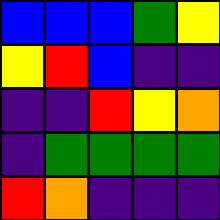[["blue", "blue", "blue", "green", "yellow"], ["yellow", "red", "blue", "indigo", "indigo"], ["indigo", "indigo", "red", "yellow", "orange"], ["indigo", "green", "green", "green", "green"], ["red", "orange", "indigo", "indigo", "indigo"]]